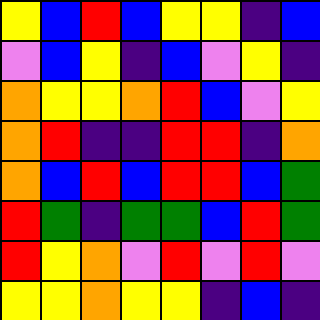[["yellow", "blue", "red", "blue", "yellow", "yellow", "indigo", "blue"], ["violet", "blue", "yellow", "indigo", "blue", "violet", "yellow", "indigo"], ["orange", "yellow", "yellow", "orange", "red", "blue", "violet", "yellow"], ["orange", "red", "indigo", "indigo", "red", "red", "indigo", "orange"], ["orange", "blue", "red", "blue", "red", "red", "blue", "green"], ["red", "green", "indigo", "green", "green", "blue", "red", "green"], ["red", "yellow", "orange", "violet", "red", "violet", "red", "violet"], ["yellow", "yellow", "orange", "yellow", "yellow", "indigo", "blue", "indigo"]]